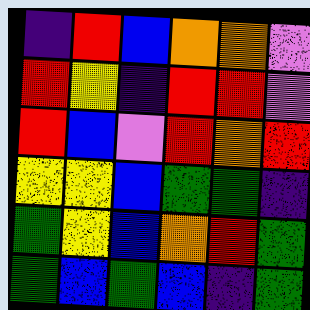[["indigo", "red", "blue", "orange", "orange", "violet"], ["red", "yellow", "indigo", "red", "red", "violet"], ["red", "blue", "violet", "red", "orange", "red"], ["yellow", "yellow", "blue", "green", "green", "indigo"], ["green", "yellow", "blue", "orange", "red", "green"], ["green", "blue", "green", "blue", "indigo", "green"]]